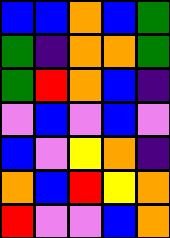[["blue", "blue", "orange", "blue", "green"], ["green", "indigo", "orange", "orange", "green"], ["green", "red", "orange", "blue", "indigo"], ["violet", "blue", "violet", "blue", "violet"], ["blue", "violet", "yellow", "orange", "indigo"], ["orange", "blue", "red", "yellow", "orange"], ["red", "violet", "violet", "blue", "orange"]]